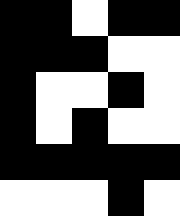[["black", "black", "white", "black", "black"], ["black", "black", "black", "white", "white"], ["black", "white", "white", "black", "white"], ["black", "white", "black", "white", "white"], ["black", "black", "black", "black", "black"], ["white", "white", "white", "black", "white"]]